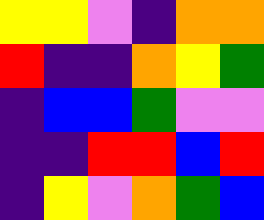[["yellow", "yellow", "violet", "indigo", "orange", "orange"], ["red", "indigo", "indigo", "orange", "yellow", "green"], ["indigo", "blue", "blue", "green", "violet", "violet"], ["indigo", "indigo", "red", "red", "blue", "red"], ["indigo", "yellow", "violet", "orange", "green", "blue"]]